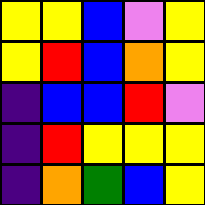[["yellow", "yellow", "blue", "violet", "yellow"], ["yellow", "red", "blue", "orange", "yellow"], ["indigo", "blue", "blue", "red", "violet"], ["indigo", "red", "yellow", "yellow", "yellow"], ["indigo", "orange", "green", "blue", "yellow"]]